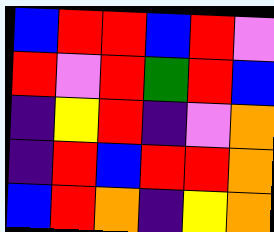[["blue", "red", "red", "blue", "red", "violet"], ["red", "violet", "red", "green", "red", "blue"], ["indigo", "yellow", "red", "indigo", "violet", "orange"], ["indigo", "red", "blue", "red", "red", "orange"], ["blue", "red", "orange", "indigo", "yellow", "orange"]]